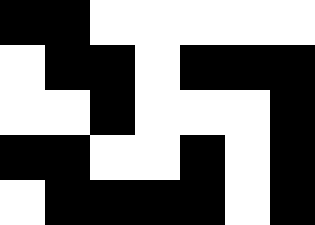[["black", "black", "white", "white", "white", "white", "white"], ["white", "black", "black", "white", "black", "black", "black"], ["white", "white", "black", "white", "white", "white", "black"], ["black", "black", "white", "white", "black", "white", "black"], ["white", "black", "black", "black", "black", "white", "black"]]